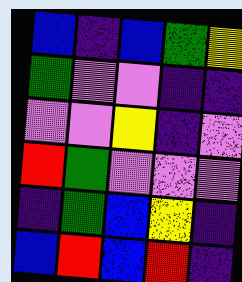[["blue", "indigo", "blue", "green", "yellow"], ["green", "violet", "violet", "indigo", "indigo"], ["violet", "violet", "yellow", "indigo", "violet"], ["red", "green", "violet", "violet", "violet"], ["indigo", "green", "blue", "yellow", "indigo"], ["blue", "red", "blue", "red", "indigo"]]